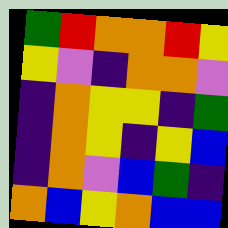[["green", "red", "orange", "orange", "red", "yellow"], ["yellow", "violet", "indigo", "orange", "orange", "violet"], ["indigo", "orange", "yellow", "yellow", "indigo", "green"], ["indigo", "orange", "yellow", "indigo", "yellow", "blue"], ["indigo", "orange", "violet", "blue", "green", "indigo"], ["orange", "blue", "yellow", "orange", "blue", "blue"]]